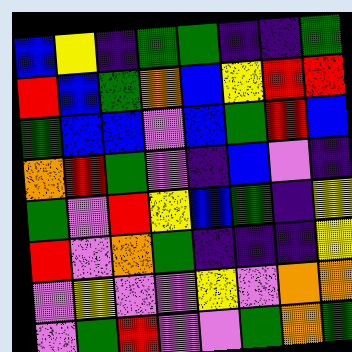[["blue", "yellow", "indigo", "green", "green", "indigo", "indigo", "green"], ["red", "blue", "green", "orange", "blue", "yellow", "red", "red"], ["green", "blue", "blue", "violet", "blue", "green", "red", "blue"], ["orange", "red", "green", "violet", "indigo", "blue", "violet", "indigo"], ["green", "violet", "red", "yellow", "blue", "green", "indigo", "yellow"], ["red", "violet", "orange", "green", "indigo", "indigo", "indigo", "yellow"], ["violet", "yellow", "violet", "violet", "yellow", "violet", "orange", "orange"], ["violet", "green", "red", "violet", "violet", "green", "orange", "green"]]